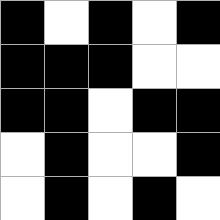[["black", "white", "black", "white", "black"], ["black", "black", "black", "white", "white"], ["black", "black", "white", "black", "black"], ["white", "black", "white", "white", "black"], ["white", "black", "white", "black", "white"]]